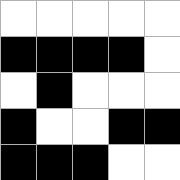[["white", "white", "white", "white", "white"], ["black", "black", "black", "black", "white"], ["white", "black", "white", "white", "white"], ["black", "white", "white", "black", "black"], ["black", "black", "black", "white", "white"]]